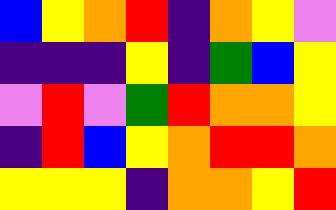[["blue", "yellow", "orange", "red", "indigo", "orange", "yellow", "violet"], ["indigo", "indigo", "indigo", "yellow", "indigo", "green", "blue", "yellow"], ["violet", "red", "violet", "green", "red", "orange", "orange", "yellow"], ["indigo", "red", "blue", "yellow", "orange", "red", "red", "orange"], ["yellow", "yellow", "yellow", "indigo", "orange", "orange", "yellow", "red"]]